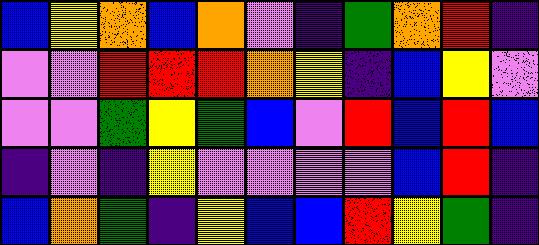[["blue", "yellow", "orange", "blue", "orange", "violet", "indigo", "green", "orange", "red", "indigo"], ["violet", "violet", "red", "red", "red", "orange", "yellow", "indigo", "blue", "yellow", "violet"], ["violet", "violet", "green", "yellow", "green", "blue", "violet", "red", "blue", "red", "blue"], ["indigo", "violet", "indigo", "yellow", "violet", "violet", "violet", "violet", "blue", "red", "indigo"], ["blue", "orange", "green", "indigo", "yellow", "blue", "blue", "red", "yellow", "green", "indigo"]]